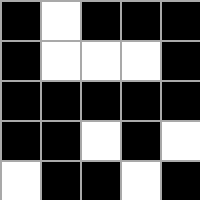[["black", "white", "black", "black", "black"], ["black", "white", "white", "white", "black"], ["black", "black", "black", "black", "black"], ["black", "black", "white", "black", "white"], ["white", "black", "black", "white", "black"]]